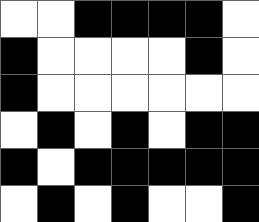[["white", "white", "black", "black", "black", "black", "white"], ["black", "white", "white", "white", "white", "black", "white"], ["black", "white", "white", "white", "white", "white", "white"], ["white", "black", "white", "black", "white", "black", "black"], ["black", "white", "black", "black", "black", "black", "black"], ["white", "black", "white", "black", "white", "white", "black"]]